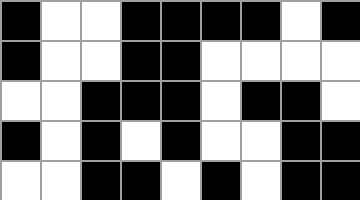[["black", "white", "white", "black", "black", "black", "black", "white", "black"], ["black", "white", "white", "black", "black", "white", "white", "white", "white"], ["white", "white", "black", "black", "black", "white", "black", "black", "white"], ["black", "white", "black", "white", "black", "white", "white", "black", "black"], ["white", "white", "black", "black", "white", "black", "white", "black", "black"]]